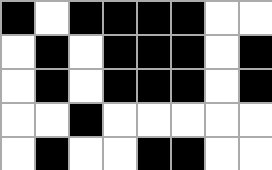[["black", "white", "black", "black", "black", "black", "white", "white"], ["white", "black", "white", "black", "black", "black", "white", "black"], ["white", "black", "white", "black", "black", "black", "white", "black"], ["white", "white", "black", "white", "white", "white", "white", "white"], ["white", "black", "white", "white", "black", "black", "white", "white"]]